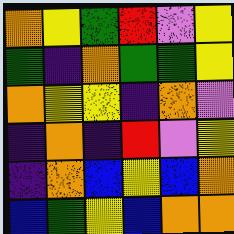[["orange", "yellow", "green", "red", "violet", "yellow"], ["green", "indigo", "orange", "green", "green", "yellow"], ["orange", "yellow", "yellow", "indigo", "orange", "violet"], ["indigo", "orange", "indigo", "red", "violet", "yellow"], ["indigo", "orange", "blue", "yellow", "blue", "orange"], ["blue", "green", "yellow", "blue", "orange", "orange"]]